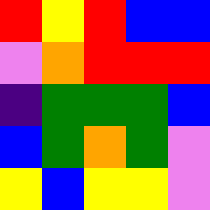[["red", "yellow", "red", "blue", "blue"], ["violet", "orange", "red", "red", "red"], ["indigo", "green", "green", "green", "blue"], ["blue", "green", "orange", "green", "violet"], ["yellow", "blue", "yellow", "yellow", "violet"]]